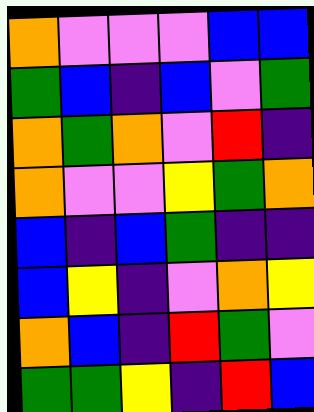[["orange", "violet", "violet", "violet", "blue", "blue"], ["green", "blue", "indigo", "blue", "violet", "green"], ["orange", "green", "orange", "violet", "red", "indigo"], ["orange", "violet", "violet", "yellow", "green", "orange"], ["blue", "indigo", "blue", "green", "indigo", "indigo"], ["blue", "yellow", "indigo", "violet", "orange", "yellow"], ["orange", "blue", "indigo", "red", "green", "violet"], ["green", "green", "yellow", "indigo", "red", "blue"]]